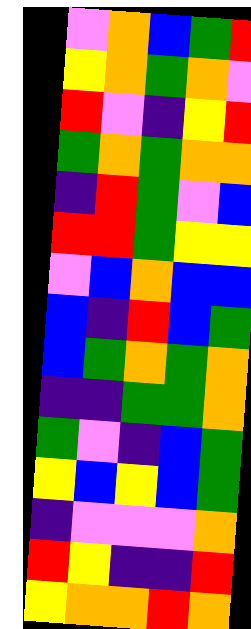[["violet", "orange", "blue", "green", "red"], ["yellow", "orange", "green", "orange", "violet"], ["red", "violet", "indigo", "yellow", "red"], ["green", "orange", "green", "orange", "orange"], ["indigo", "red", "green", "violet", "blue"], ["red", "red", "green", "yellow", "yellow"], ["violet", "blue", "orange", "blue", "blue"], ["blue", "indigo", "red", "blue", "green"], ["blue", "green", "orange", "green", "orange"], ["indigo", "indigo", "green", "green", "orange"], ["green", "violet", "indigo", "blue", "green"], ["yellow", "blue", "yellow", "blue", "green"], ["indigo", "violet", "violet", "violet", "orange"], ["red", "yellow", "indigo", "indigo", "red"], ["yellow", "orange", "orange", "red", "orange"]]